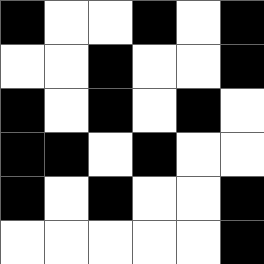[["black", "white", "white", "black", "white", "black"], ["white", "white", "black", "white", "white", "black"], ["black", "white", "black", "white", "black", "white"], ["black", "black", "white", "black", "white", "white"], ["black", "white", "black", "white", "white", "black"], ["white", "white", "white", "white", "white", "black"]]